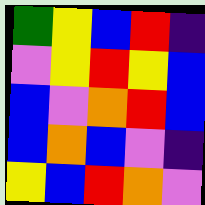[["green", "yellow", "blue", "red", "indigo"], ["violet", "yellow", "red", "yellow", "blue"], ["blue", "violet", "orange", "red", "blue"], ["blue", "orange", "blue", "violet", "indigo"], ["yellow", "blue", "red", "orange", "violet"]]